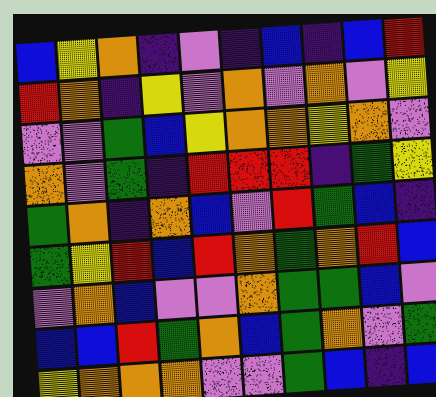[["blue", "yellow", "orange", "indigo", "violet", "indigo", "blue", "indigo", "blue", "red"], ["red", "orange", "indigo", "yellow", "violet", "orange", "violet", "orange", "violet", "yellow"], ["violet", "violet", "green", "blue", "yellow", "orange", "orange", "yellow", "orange", "violet"], ["orange", "violet", "green", "indigo", "red", "red", "red", "indigo", "green", "yellow"], ["green", "orange", "indigo", "orange", "blue", "violet", "red", "green", "blue", "indigo"], ["green", "yellow", "red", "blue", "red", "orange", "green", "orange", "red", "blue"], ["violet", "orange", "blue", "violet", "violet", "orange", "green", "green", "blue", "violet"], ["blue", "blue", "red", "green", "orange", "blue", "green", "orange", "violet", "green"], ["yellow", "orange", "orange", "orange", "violet", "violet", "green", "blue", "indigo", "blue"]]